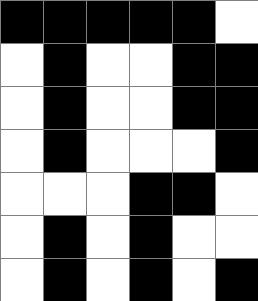[["black", "black", "black", "black", "black", "white"], ["white", "black", "white", "white", "black", "black"], ["white", "black", "white", "white", "black", "black"], ["white", "black", "white", "white", "white", "black"], ["white", "white", "white", "black", "black", "white"], ["white", "black", "white", "black", "white", "white"], ["white", "black", "white", "black", "white", "black"]]